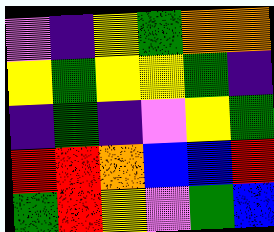[["violet", "indigo", "yellow", "green", "orange", "orange"], ["yellow", "green", "yellow", "yellow", "green", "indigo"], ["indigo", "green", "indigo", "violet", "yellow", "green"], ["red", "red", "orange", "blue", "blue", "red"], ["green", "red", "yellow", "violet", "green", "blue"]]